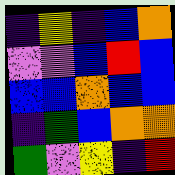[["indigo", "yellow", "indigo", "blue", "orange"], ["violet", "violet", "blue", "red", "blue"], ["blue", "blue", "orange", "blue", "blue"], ["indigo", "green", "blue", "orange", "orange"], ["green", "violet", "yellow", "indigo", "red"]]